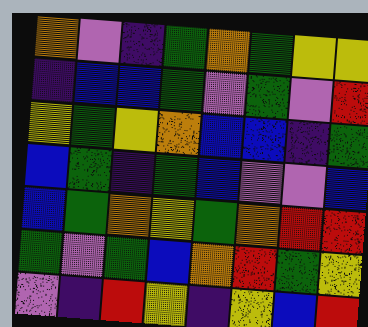[["orange", "violet", "indigo", "green", "orange", "green", "yellow", "yellow"], ["indigo", "blue", "blue", "green", "violet", "green", "violet", "red"], ["yellow", "green", "yellow", "orange", "blue", "blue", "indigo", "green"], ["blue", "green", "indigo", "green", "blue", "violet", "violet", "blue"], ["blue", "green", "orange", "yellow", "green", "orange", "red", "red"], ["green", "violet", "green", "blue", "orange", "red", "green", "yellow"], ["violet", "indigo", "red", "yellow", "indigo", "yellow", "blue", "red"]]